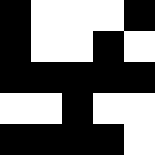[["black", "white", "white", "white", "black"], ["black", "white", "white", "black", "white"], ["black", "black", "black", "black", "black"], ["white", "white", "black", "white", "white"], ["black", "black", "black", "black", "white"]]